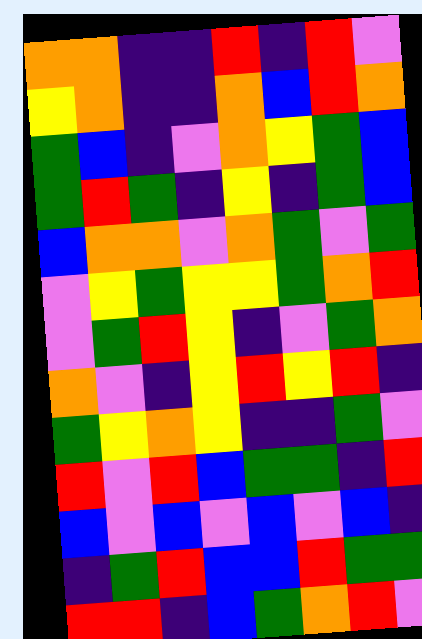[["orange", "orange", "indigo", "indigo", "red", "indigo", "red", "violet"], ["yellow", "orange", "indigo", "indigo", "orange", "blue", "red", "orange"], ["green", "blue", "indigo", "violet", "orange", "yellow", "green", "blue"], ["green", "red", "green", "indigo", "yellow", "indigo", "green", "blue"], ["blue", "orange", "orange", "violet", "orange", "green", "violet", "green"], ["violet", "yellow", "green", "yellow", "yellow", "green", "orange", "red"], ["violet", "green", "red", "yellow", "indigo", "violet", "green", "orange"], ["orange", "violet", "indigo", "yellow", "red", "yellow", "red", "indigo"], ["green", "yellow", "orange", "yellow", "indigo", "indigo", "green", "violet"], ["red", "violet", "red", "blue", "green", "green", "indigo", "red"], ["blue", "violet", "blue", "violet", "blue", "violet", "blue", "indigo"], ["indigo", "green", "red", "blue", "blue", "red", "green", "green"], ["red", "red", "indigo", "blue", "green", "orange", "red", "violet"]]